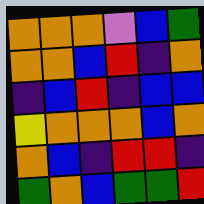[["orange", "orange", "orange", "violet", "blue", "green"], ["orange", "orange", "blue", "red", "indigo", "orange"], ["indigo", "blue", "red", "indigo", "blue", "blue"], ["yellow", "orange", "orange", "orange", "blue", "orange"], ["orange", "blue", "indigo", "red", "red", "indigo"], ["green", "orange", "blue", "green", "green", "red"]]